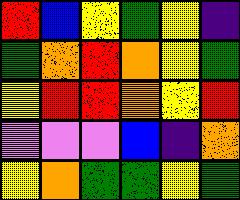[["red", "blue", "yellow", "green", "yellow", "indigo"], ["green", "orange", "red", "orange", "yellow", "green"], ["yellow", "red", "red", "orange", "yellow", "red"], ["violet", "violet", "violet", "blue", "indigo", "orange"], ["yellow", "orange", "green", "green", "yellow", "green"]]